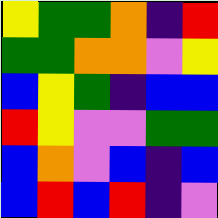[["yellow", "green", "green", "orange", "indigo", "red"], ["green", "green", "orange", "orange", "violet", "yellow"], ["blue", "yellow", "green", "indigo", "blue", "blue"], ["red", "yellow", "violet", "violet", "green", "green"], ["blue", "orange", "violet", "blue", "indigo", "blue"], ["blue", "red", "blue", "red", "indigo", "violet"]]